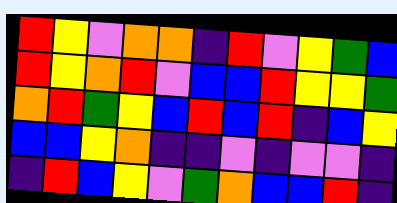[["red", "yellow", "violet", "orange", "orange", "indigo", "red", "violet", "yellow", "green", "blue"], ["red", "yellow", "orange", "red", "violet", "blue", "blue", "red", "yellow", "yellow", "green"], ["orange", "red", "green", "yellow", "blue", "red", "blue", "red", "indigo", "blue", "yellow"], ["blue", "blue", "yellow", "orange", "indigo", "indigo", "violet", "indigo", "violet", "violet", "indigo"], ["indigo", "red", "blue", "yellow", "violet", "green", "orange", "blue", "blue", "red", "indigo"]]